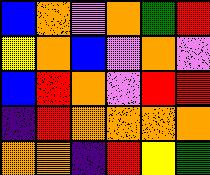[["blue", "orange", "violet", "orange", "green", "red"], ["yellow", "orange", "blue", "violet", "orange", "violet"], ["blue", "red", "orange", "violet", "red", "red"], ["indigo", "red", "orange", "orange", "orange", "orange"], ["orange", "orange", "indigo", "red", "yellow", "green"]]